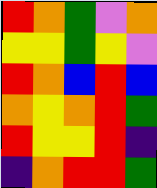[["red", "orange", "green", "violet", "orange"], ["yellow", "yellow", "green", "yellow", "violet"], ["red", "orange", "blue", "red", "blue"], ["orange", "yellow", "orange", "red", "green"], ["red", "yellow", "yellow", "red", "indigo"], ["indigo", "orange", "red", "red", "green"]]